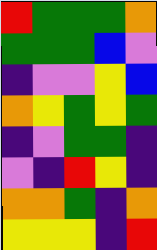[["red", "green", "green", "green", "orange"], ["green", "green", "green", "blue", "violet"], ["indigo", "violet", "violet", "yellow", "blue"], ["orange", "yellow", "green", "yellow", "green"], ["indigo", "violet", "green", "green", "indigo"], ["violet", "indigo", "red", "yellow", "indigo"], ["orange", "orange", "green", "indigo", "orange"], ["yellow", "yellow", "yellow", "indigo", "red"]]